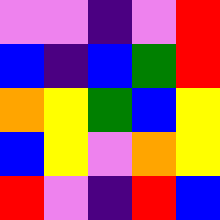[["violet", "violet", "indigo", "violet", "red"], ["blue", "indigo", "blue", "green", "red"], ["orange", "yellow", "green", "blue", "yellow"], ["blue", "yellow", "violet", "orange", "yellow"], ["red", "violet", "indigo", "red", "blue"]]